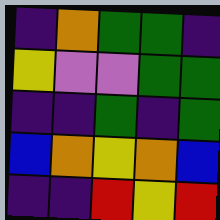[["indigo", "orange", "green", "green", "indigo"], ["yellow", "violet", "violet", "green", "green"], ["indigo", "indigo", "green", "indigo", "green"], ["blue", "orange", "yellow", "orange", "blue"], ["indigo", "indigo", "red", "yellow", "red"]]